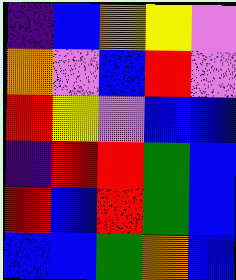[["indigo", "blue", "orange", "yellow", "violet"], ["orange", "violet", "blue", "red", "violet"], ["red", "yellow", "violet", "blue", "blue"], ["indigo", "red", "red", "green", "blue"], ["red", "blue", "red", "green", "blue"], ["blue", "blue", "green", "orange", "blue"]]